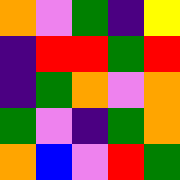[["orange", "violet", "green", "indigo", "yellow"], ["indigo", "red", "red", "green", "red"], ["indigo", "green", "orange", "violet", "orange"], ["green", "violet", "indigo", "green", "orange"], ["orange", "blue", "violet", "red", "green"]]